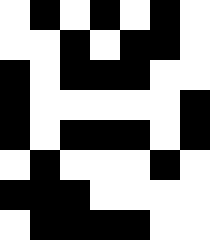[["white", "black", "white", "black", "white", "black", "white"], ["white", "white", "black", "white", "black", "black", "white"], ["black", "white", "black", "black", "black", "white", "white"], ["black", "white", "white", "white", "white", "white", "black"], ["black", "white", "black", "black", "black", "white", "black"], ["white", "black", "white", "white", "white", "black", "white"], ["black", "black", "black", "white", "white", "white", "white"], ["white", "black", "black", "black", "black", "white", "white"]]